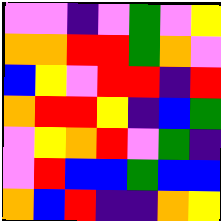[["violet", "violet", "indigo", "violet", "green", "violet", "yellow"], ["orange", "orange", "red", "red", "green", "orange", "violet"], ["blue", "yellow", "violet", "red", "red", "indigo", "red"], ["orange", "red", "red", "yellow", "indigo", "blue", "green"], ["violet", "yellow", "orange", "red", "violet", "green", "indigo"], ["violet", "red", "blue", "blue", "green", "blue", "blue"], ["orange", "blue", "red", "indigo", "indigo", "orange", "yellow"]]